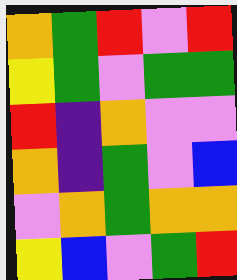[["orange", "green", "red", "violet", "red"], ["yellow", "green", "violet", "green", "green"], ["red", "indigo", "orange", "violet", "violet"], ["orange", "indigo", "green", "violet", "blue"], ["violet", "orange", "green", "orange", "orange"], ["yellow", "blue", "violet", "green", "red"]]